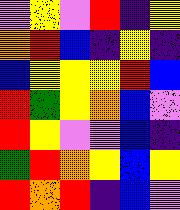[["violet", "yellow", "violet", "red", "indigo", "yellow"], ["orange", "red", "blue", "indigo", "yellow", "indigo"], ["blue", "yellow", "yellow", "yellow", "red", "blue"], ["red", "green", "yellow", "orange", "blue", "violet"], ["red", "yellow", "violet", "violet", "blue", "indigo"], ["green", "red", "orange", "yellow", "blue", "yellow"], ["red", "orange", "red", "indigo", "blue", "violet"]]